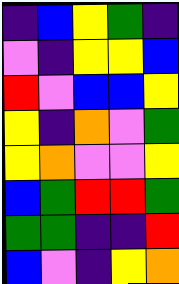[["indigo", "blue", "yellow", "green", "indigo"], ["violet", "indigo", "yellow", "yellow", "blue"], ["red", "violet", "blue", "blue", "yellow"], ["yellow", "indigo", "orange", "violet", "green"], ["yellow", "orange", "violet", "violet", "yellow"], ["blue", "green", "red", "red", "green"], ["green", "green", "indigo", "indigo", "red"], ["blue", "violet", "indigo", "yellow", "orange"]]